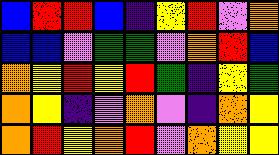[["blue", "red", "red", "blue", "indigo", "yellow", "red", "violet", "orange"], ["blue", "blue", "violet", "green", "green", "violet", "orange", "red", "blue"], ["orange", "yellow", "red", "yellow", "red", "green", "indigo", "yellow", "green"], ["orange", "yellow", "indigo", "violet", "orange", "violet", "indigo", "orange", "yellow"], ["orange", "red", "yellow", "orange", "red", "violet", "orange", "yellow", "yellow"]]